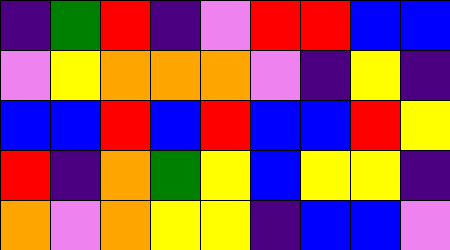[["indigo", "green", "red", "indigo", "violet", "red", "red", "blue", "blue"], ["violet", "yellow", "orange", "orange", "orange", "violet", "indigo", "yellow", "indigo"], ["blue", "blue", "red", "blue", "red", "blue", "blue", "red", "yellow"], ["red", "indigo", "orange", "green", "yellow", "blue", "yellow", "yellow", "indigo"], ["orange", "violet", "orange", "yellow", "yellow", "indigo", "blue", "blue", "violet"]]